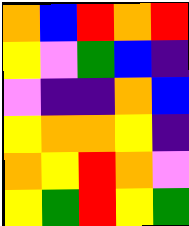[["orange", "blue", "red", "orange", "red"], ["yellow", "violet", "green", "blue", "indigo"], ["violet", "indigo", "indigo", "orange", "blue"], ["yellow", "orange", "orange", "yellow", "indigo"], ["orange", "yellow", "red", "orange", "violet"], ["yellow", "green", "red", "yellow", "green"]]